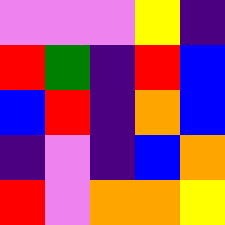[["violet", "violet", "violet", "yellow", "indigo"], ["red", "green", "indigo", "red", "blue"], ["blue", "red", "indigo", "orange", "blue"], ["indigo", "violet", "indigo", "blue", "orange"], ["red", "violet", "orange", "orange", "yellow"]]